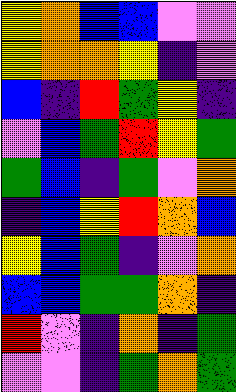[["yellow", "orange", "blue", "blue", "violet", "violet"], ["yellow", "orange", "orange", "yellow", "indigo", "violet"], ["blue", "indigo", "red", "green", "yellow", "indigo"], ["violet", "blue", "green", "red", "yellow", "green"], ["green", "blue", "indigo", "green", "violet", "orange"], ["indigo", "blue", "yellow", "red", "orange", "blue"], ["yellow", "blue", "green", "indigo", "violet", "orange"], ["blue", "blue", "green", "green", "orange", "indigo"], ["red", "violet", "indigo", "orange", "indigo", "green"], ["violet", "violet", "indigo", "green", "orange", "green"]]